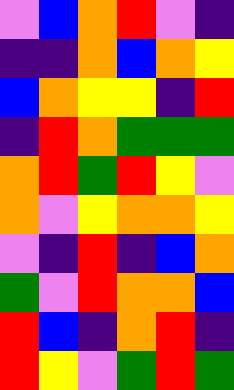[["violet", "blue", "orange", "red", "violet", "indigo"], ["indigo", "indigo", "orange", "blue", "orange", "yellow"], ["blue", "orange", "yellow", "yellow", "indigo", "red"], ["indigo", "red", "orange", "green", "green", "green"], ["orange", "red", "green", "red", "yellow", "violet"], ["orange", "violet", "yellow", "orange", "orange", "yellow"], ["violet", "indigo", "red", "indigo", "blue", "orange"], ["green", "violet", "red", "orange", "orange", "blue"], ["red", "blue", "indigo", "orange", "red", "indigo"], ["red", "yellow", "violet", "green", "red", "green"]]